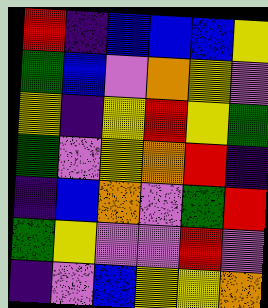[["red", "indigo", "blue", "blue", "blue", "yellow"], ["green", "blue", "violet", "orange", "yellow", "violet"], ["yellow", "indigo", "yellow", "red", "yellow", "green"], ["green", "violet", "yellow", "orange", "red", "indigo"], ["indigo", "blue", "orange", "violet", "green", "red"], ["green", "yellow", "violet", "violet", "red", "violet"], ["indigo", "violet", "blue", "yellow", "yellow", "orange"]]